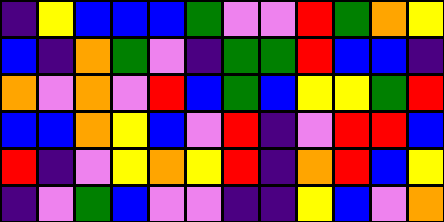[["indigo", "yellow", "blue", "blue", "blue", "green", "violet", "violet", "red", "green", "orange", "yellow"], ["blue", "indigo", "orange", "green", "violet", "indigo", "green", "green", "red", "blue", "blue", "indigo"], ["orange", "violet", "orange", "violet", "red", "blue", "green", "blue", "yellow", "yellow", "green", "red"], ["blue", "blue", "orange", "yellow", "blue", "violet", "red", "indigo", "violet", "red", "red", "blue"], ["red", "indigo", "violet", "yellow", "orange", "yellow", "red", "indigo", "orange", "red", "blue", "yellow"], ["indigo", "violet", "green", "blue", "violet", "violet", "indigo", "indigo", "yellow", "blue", "violet", "orange"]]